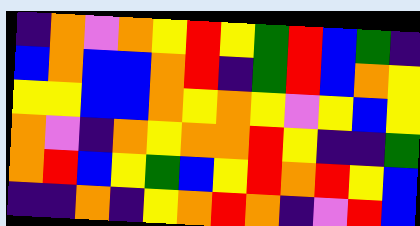[["indigo", "orange", "violet", "orange", "yellow", "red", "yellow", "green", "red", "blue", "green", "indigo"], ["blue", "orange", "blue", "blue", "orange", "red", "indigo", "green", "red", "blue", "orange", "yellow"], ["yellow", "yellow", "blue", "blue", "orange", "yellow", "orange", "yellow", "violet", "yellow", "blue", "yellow"], ["orange", "violet", "indigo", "orange", "yellow", "orange", "orange", "red", "yellow", "indigo", "indigo", "green"], ["orange", "red", "blue", "yellow", "green", "blue", "yellow", "red", "orange", "red", "yellow", "blue"], ["indigo", "indigo", "orange", "indigo", "yellow", "orange", "red", "orange", "indigo", "violet", "red", "blue"]]